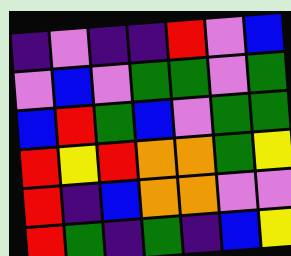[["indigo", "violet", "indigo", "indigo", "red", "violet", "blue"], ["violet", "blue", "violet", "green", "green", "violet", "green"], ["blue", "red", "green", "blue", "violet", "green", "green"], ["red", "yellow", "red", "orange", "orange", "green", "yellow"], ["red", "indigo", "blue", "orange", "orange", "violet", "violet"], ["red", "green", "indigo", "green", "indigo", "blue", "yellow"]]